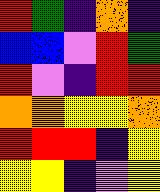[["red", "green", "indigo", "orange", "indigo"], ["blue", "blue", "violet", "red", "green"], ["red", "violet", "indigo", "red", "red"], ["orange", "orange", "yellow", "yellow", "orange"], ["red", "red", "red", "indigo", "yellow"], ["yellow", "yellow", "indigo", "violet", "yellow"]]